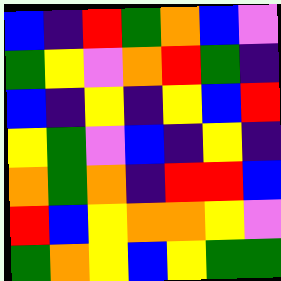[["blue", "indigo", "red", "green", "orange", "blue", "violet"], ["green", "yellow", "violet", "orange", "red", "green", "indigo"], ["blue", "indigo", "yellow", "indigo", "yellow", "blue", "red"], ["yellow", "green", "violet", "blue", "indigo", "yellow", "indigo"], ["orange", "green", "orange", "indigo", "red", "red", "blue"], ["red", "blue", "yellow", "orange", "orange", "yellow", "violet"], ["green", "orange", "yellow", "blue", "yellow", "green", "green"]]